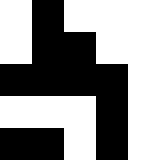[["white", "black", "white", "white", "white"], ["white", "black", "black", "white", "white"], ["black", "black", "black", "black", "white"], ["white", "white", "white", "black", "white"], ["black", "black", "white", "black", "white"]]